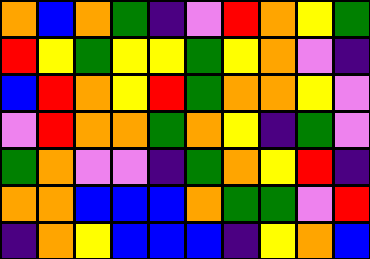[["orange", "blue", "orange", "green", "indigo", "violet", "red", "orange", "yellow", "green"], ["red", "yellow", "green", "yellow", "yellow", "green", "yellow", "orange", "violet", "indigo"], ["blue", "red", "orange", "yellow", "red", "green", "orange", "orange", "yellow", "violet"], ["violet", "red", "orange", "orange", "green", "orange", "yellow", "indigo", "green", "violet"], ["green", "orange", "violet", "violet", "indigo", "green", "orange", "yellow", "red", "indigo"], ["orange", "orange", "blue", "blue", "blue", "orange", "green", "green", "violet", "red"], ["indigo", "orange", "yellow", "blue", "blue", "blue", "indigo", "yellow", "orange", "blue"]]